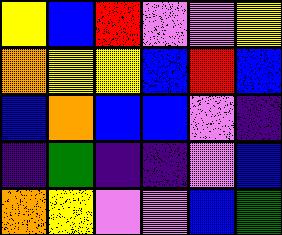[["yellow", "blue", "red", "violet", "violet", "yellow"], ["orange", "yellow", "yellow", "blue", "red", "blue"], ["blue", "orange", "blue", "blue", "violet", "indigo"], ["indigo", "green", "indigo", "indigo", "violet", "blue"], ["orange", "yellow", "violet", "violet", "blue", "green"]]